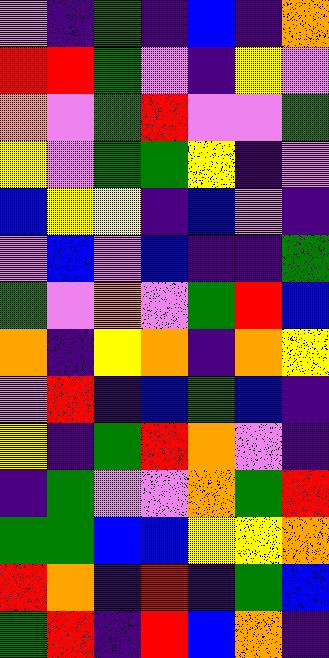[["violet", "indigo", "green", "indigo", "blue", "indigo", "orange"], ["red", "red", "green", "violet", "indigo", "yellow", "violet"], ["orange", "violet", "green", "red", "violet", "violet", "green"], ["yellow", "violet", "green", "green", "yellow", "indigo", "violet"], ["blue", "yellow", "yellow", "indigo", "blue", "violet", "indigo"], ["violet", "blue", "violet", "blue", "indigo", "indigo", "green"], ["green", "violet", "orange", "violet", "green", "red", "blue"], ["orange", "indigo", "yellow", "orange", "indigo", "orange", "yellow"], ["violet", "red", "indigo", "blue", "green", "blue", "indigo"], ["yellow", "indigo", "green", "red", "orange", "violet", "indigo"], ["indigo", "green", "violet", "violet", "orange", "green", "red"], ["green", "green", "blue", "blue", "yellow", "yellow", "orange"], ["red", "orange", "indigo", "red", "indigo", "green", "blue"], ["green", "red", "indigo", "red", "blue", "orange", "indigo"]]